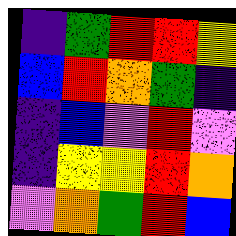[["indigo", "green", "red", "red", "yellow"], ["blue", "red", "orange", "green", "indigo"], ["indigo", "blue", "violet", "red", "violet"], ["indigo", "yellow", "yellow", "red", "orange"], ["violet", "orange", "green", "red", "blue"]]